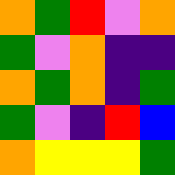[["orange", "green", "red", "violet", "orange"], ["green", "violet", "orange", "indigo", "indigo"], ["orange", "green", "orange", "indigo", "green"], ["green", "violet", "indigo", "red", "blue"], ["orange", "yellow", "yellow", "yellow", "green"]]